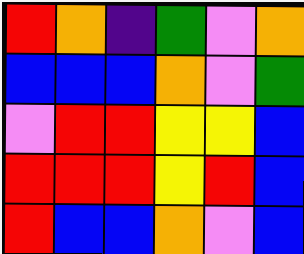[["red", "orange", "indigo", "green", "violet", "orange"], ["blue", "blue", "blue", "orange", "violet", "green"], ["violet", "red", "red", "yellow", "yellow", "blue"], ["red", "red", "red", "yellow", "red", "blue"], ["red", "blue", "blue", "orange", "violet", "blue"]]